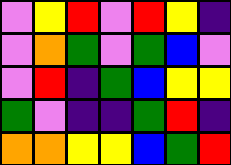[["violet", "yellow", "red", "violet", "red", "yellow", "indigo"], ["violet", "orange", "green", "violet", "green", "blue", "violet"], ["violet", "red", "indigo", "green", "blue", "yellow", "yellow"], ["green", "violet", "indigo", "indigo", "green", "red", "indigo"], ["orange", "orange", "yellow", "yellow", "blue", "green", "red"]]